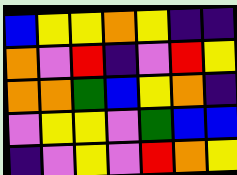[["blue", "yellow", "yellow", "orange", "yellow", "indigo", "indigo"], ["orange", "violet", "red", "indigo", "violet", "red", "yellow"], ["orange", "orange", "green", "blue", "yellow", "orange", "indigo"], ["violet", "yellow", "yellow", "violet", "green", "blue", "blue"], ["indigo", "violet", "yellow", "violet", "red", "orange", "yellow"]]